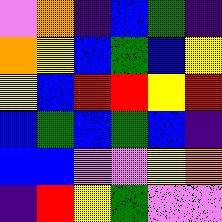[["violet", "orange", "indigo", "blue", "green", "indigo"], ["orange", "yellow", "blue", "green", "blue", "yellow"], ["yellow", "blue", "red", "red", "yellow", "red"], ["blue", "green", "blue", "green", "blue", "indigo"], ["blue", "blue", "violet", "violet", "yellow", "orange"], ["indigo", "red", "yellow", "green", "violet", "violet"]]